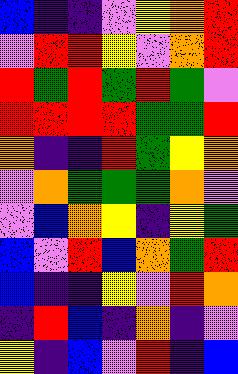[["blue", "indigo", "indigo", "violet", "yellow", "orange", "red"], ["violet", "red", "red", "yellow", "violet", "orange", "red"], ["red", "green", "red", "green", "red", "green", "violet"], ["red", "red", "red", "red", "green", "green", "red"], ["orange", "indigo", "indigo", "red", "green", "yellow", "orange"], ["violet", "orange", "green", "green", "green", "orange", "violet"], ["violet", "blue", "orange", "yellow", "indigo", "yellow", "green"], ["blue", "violet", "red", "blue", "orange", "green", "red"], ["blue", "indigo", "indigo", "yellow", "violet", "red", "orange"], ["indigo", "red", "blue", "indigo", "orange", "indigo", "violet"], ["yellow", "indigo", "blue", "violet", "red", "indigo", "blue"]]